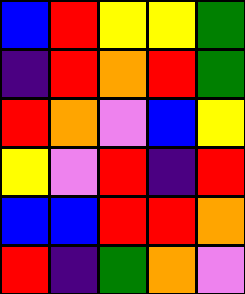[["blue", "red", "yellow", "yellow", "green"], ["indigo", "red", "orange", "red", "green"], ["red", "orange", "violet", "blue", "yellow"], ["yellow", "violet", "red", "indigo", "red"], ["blue", "blue", "red", "red", "orange"], ["red", "indigo", "green", "orange", "violet"]]